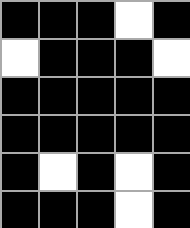[["black", "black", "black", "white", "black"], ["white", "black", "black", "black", "white"], ["black", "black", "black", "black", "black"], ["black", "black", "black", "black", "black"], ["black", "white", "black", "white", "black"], ["black", "black", "black", "white", "black"]]